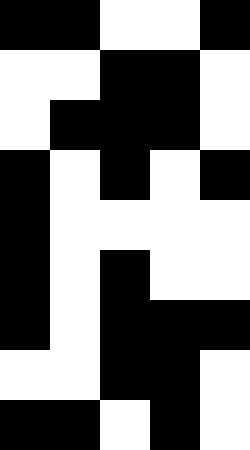[["black", "black", "white", "white", "black"], ["white", "white", "black", "black", "white"], ["white", "black", "black", "black", "white"], ["black", "white", "black", "white", "black"], ["black", "white", "white", "white", "white"], ["black", "white", "black", "white", "white"], ["black", "white", "black", "black", "black"], ["white", "white", "black", "black", "white"], ["black", "black", "white", "black", "white"]]